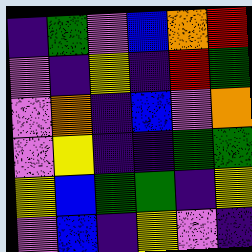[["indigo", "green", "violet", "blue", "orange", "red"], ["violet", "indigo", "yellow", "indigo", "red", "green"], ["violet", "orange", "indigo", "blue", "violet", "orange"], ["violet", "yellow", "indigo", "indigo", "green", "green"], ["yellow", "blue", "green", "green", "indigo", "yellow"], ["violet", "blue", "indigo", "yellow", "violet", "indigo"]]